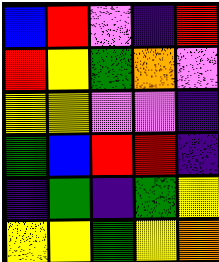[["blue", "red", "violet", "indigo", "red"], ["red", "yellow", "green", "orange", "violet"], ["yellow", "yellow", "violet", "violet", "indigo"], ["green", "blue", "red", "red", "indigo"], ["indigo", "green", "indigo", "green", "yellow"], ["yellow", "yellow", "green", "yellow", "orange"]]